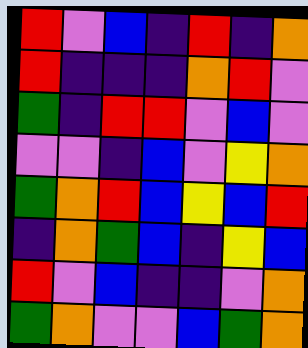[["red", "violet", "blue", "indigo", "red", "indigo", "orange"], ["red", "indigo", "indigo", "indigo", "orange", "red", "violet"], ["green", "indigo", "red", "red", "violet", "blue", "violet"], ["violet", "violet", "indigo", "blue", "violet", "yellow", "orange"], ["green", "orange", "red", "blue", "yellow", "blue", "red"], ["indigo", "orange", "green", "blue", "indigo", "yellow", "blue"], ["red", "violet", "blue", "indigo", "indigo", "violet", "orange"], ["green", "orange", "violet", "violet", "blue", "green", "orange"]]